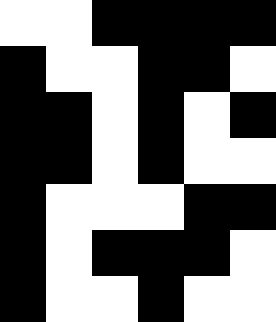[["white", "white", "black", "black", "black", "black"], ["black", "white", "white", "black", "black", "white"], ["black", "black", "white", "black", "white", "black"], ["black", "black", "white", "black", "white", "white"], ["black", "white", "white", "white", "black", "black"], ["black", "white", "black", "black", "black", "white"], ["black", "white", "white", "black", "white", "white"]]